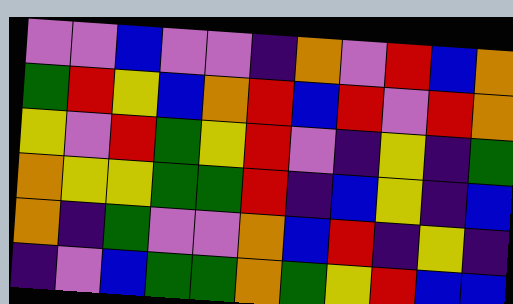[["violet", "violet", "blue", "violet", "violet", "indigo", "orange", "violet", "red", "blue", "orange"], ["green", "red", "yellow", "blue", "orange", "red", "blue", "red", "violet", "red", "orange"], ["yellow", "violet", "red", "green", "yellow", "red", "violet", "indigo", "yellow", "indigo", "green"], ["orange", "yellow", "yellow", "green", "green", "red", "indigo", "blue", "yellow", "indigo", "blue"], ["orange", "indigo", "green", "violet", "violet", "orange", "blue", "red", "indigo", "yellow", "indigo"], ["indigo", "violet", "blue", "green", "green", "orange", "green", "yellow", "red", "blue", "blue"]]